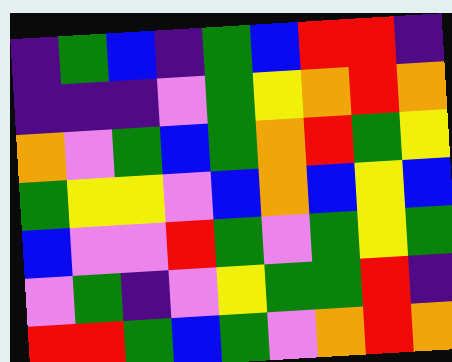[["indigo", "green", "blue", "indigo", "green", "blue", "red", "red", "indigo"], ["indigo", "indigo", "indigo", "violet", "green", "yellow", "orange", "red", "orange"], ["orange", "violet", "green", "blue", "green", "orange", "red", "green", "yellow"], ["green", "yellow", "yellow", "violet", "blue", "orange", "blue", "yellow", "blue"], ["blue", "violet", "violet", "red", "green", "violet", "green", "yellow", "green"], ["violet", "green", "indigo", "violet", "yellow", "green", "green", "red", "indigo"], ["red", "red", "green", "blue", "green", "violet", "orange", "red", "orange"]]